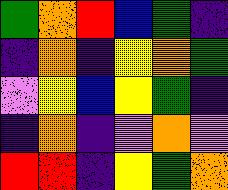[["green", "orange", "red", "blue", "green", "indigo"], ["indigo", "orange", "indigo", "yellow", "orange", "green"], ["violet", "yellow", "blue", "yellow", "green", "indigo"], ["indigo", "orange", "indigo", "violet", "orange", "violet"], ["red", "red", "indigo", "yellow", "green", "orange"]]